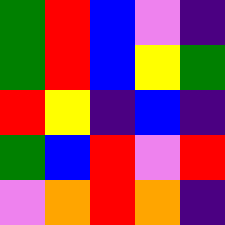[["green", "red", "blue", "violet", "indigo"], ["green", "red", "blue", "yellow", "green"], ["red", "yellow", "indigo", "blue", "indigo"], ["green", "blue", "red", "violet", "red"], ["violet", "orange", "red", "orange", "indigo"]]